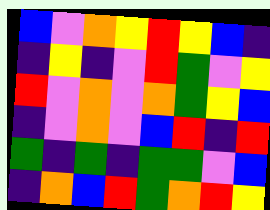[["blue", "violet", "orange", "yellow", "red", "yellow", "blue", "indigo"], ["indigo", "yellow", "indigo", "violet", "red", "green", "violet", "yellow"], ["red", "violet", "orange", "violet", "orange", "green", "yellow", "blue"], ["indigo", "violet", "orange", "violet", "blue", "red", "indigo", "red"], ["green", "indigo", "green", "indigo", "green", "green", "violet", "blue"], ["indigo", "orange", "blue", "red", "green", "orange", "red", "yellow"]]